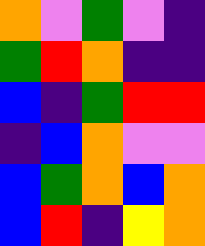[["orange", "violet", "green", "violet", "indigo"], ["green", "red", "orange", "indigo", "indigo"], ["blue", "indigo", "green", "red", "red"], ["indigo", "blue", "orange", "violet", "violet"], ["blue", "green", "orange", "blue", "orange"], ["blue", "red", "indigo", "yellow", "orange"]]